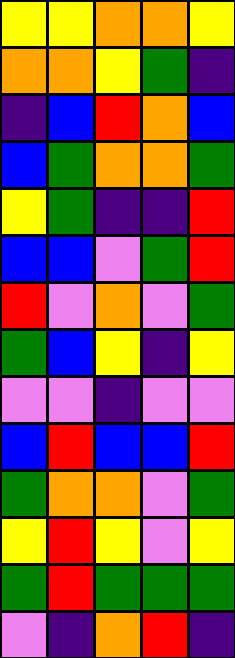[["yellow", "yellow", "orange", "orange", "yellow"], ["orange", "orange", "yellow", "green", "indigo"], ["indigo", "blue", "red", "orange", "blue"], ["blue", "green", "orange", "orange", "green"], ["yellow", "green", "indigo", "indigo", "red"], ["blue", "blue", "violet", "green", "red"], ["red", "violet", "orange", "violet", "green"], ["green", "blue", "yellow", "indigo", "yellow"], ["violet", "violet", "indigo", "violet", "violet"], ["blue", "red", "blue", "blue", "red"], ["green", "orange", "orange", "violet", "green"], ["yellow", "red", "yellow", "violet", "yellow"], ["green", "red", "green", "green", "green"], ["violet", "indigo", "orange", "red", "indigo"]]